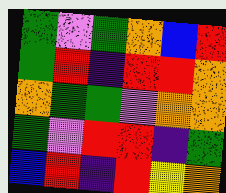[["green", "violet", "green", "orange", "blue", "red"], ["green", "red", "indigo", "red", "red", "orange"], ["orange", "green", "green", "violet", "orange", "orange"], ["green", "violet", "red", "red", "indigo", "green"], ["blue", "red", "indigo", "red", "yellow", "orange"]]